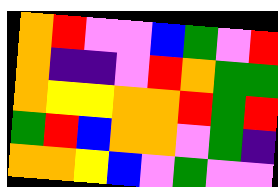[["orange", "red", "violet", "violet", "blue", "green", "violet", "red"], ["orange", "indigo", "indigo", "violet", "red", "orange", "green", "green"], ["orange", "yellow", "yellow", "orange", "orange", "red", "green", "red"], ["green", "red", "blue", "orange", "orange", "violet", "green", "indigo"], ["orange", "orange", "yellow", "blue", "violet", "green", "violet", "violet"]]